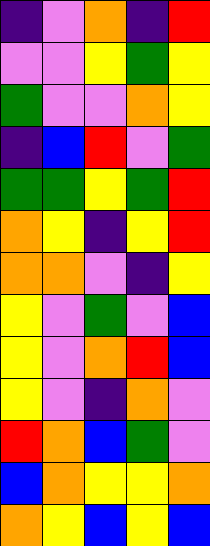[["indigo", "violet", "orange", "indigo", "red"], ["violet", "violet", "yellow", "green", "yellow"], ["green", "violet", "violet", "orange", "yellow"], ["indigo", "blue", "red", "violet", "green"], ["green", "green", "yellow", "green", "red"], ["orange", "yellow", "indigo", "yellow", "red"], ["orange", "orange", "violet", "indigo", "yellow"], ["yellow", "violet", "green", "violet", "blue"], ["yellow", "violet", "orange", "red", "blue"], ["yellow", "violet", "indigo", "orange", "violet"], ["red", "orange", "blue", "green", "violet"], ["blue", "orange", "yellow", "yellow", "orange"], ["orange", "yellow", "blue", "yellow", "blue"]]